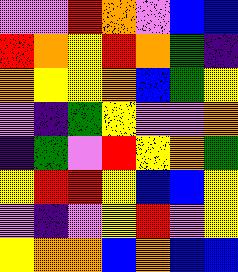[["violet", "violet", "red", "orange", "violet", "blue", "blue"], ["red", "orange", "yellow", "red", "orange", "green", "indigo"], ["orange", "yellow", "yellow", "orange", "blue", "green", "yellow"], ["violet", "indigo", "green", "yellow", "violet", "violet", "orange"], ["indigo", "green", "violet", "red", "yellow", "orange", "green"], ["yellow", "red", "red", "yellow", "blue", "blue", "yellow"], ["violet", "indigo", "violet", "yellow", "red", "violet", "yellow"], ["yellow", "orange", "orange", "blue", "orange", "blue", "blue"]]